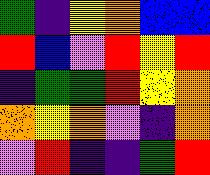[["green", "indigo", "yellow", "orange", "blue", "blue"], ["red", "blue", "violet", "red", "yellow", "red"], ["indigo", "green", "green", "red", "yellow", "orange"], ["orange", "yellow", "orange", "violet", "indigo", "orange"], ["violet", "red", "indigo", "indigo", "green", "red"]]